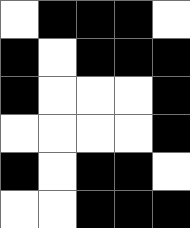[["white", "black", "black", "black", "white"], ["black", "white", "black", "black", "black"], ["black", "white", "white", "white", "black"], ["white", "white", "white", "white", "black"], ["black", "white", "black", "black", "white"], ["white", "white", "black", "black", "black"]]